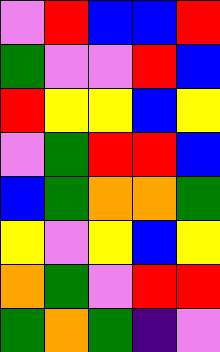[["violet", "red", "blue", "blue", "red"], ["green", "violet", "violet", "red", "blue"], ["red", "yellow", "yellow", "blue", "yellow"], ["violet", "green", "red", "red", "blue"], ["blue", "green", "orange", "orange", "green"], ["yellow", "violet", "yellow", "blue", "yellow"], ["orange", "green", "violet", "red", "red"], ["green", "orange", "green", "indigo", "violet"]]